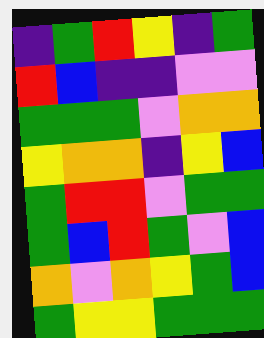[["indigo", "green", "red", "yellow", "indigo", "green"], ["red", "blue", "indigo", "indigo", "violet", "violet"], ["green", "green", "green", "violet", "orange", "orange"], ["yellow", "orange", "orange", "indigo", "yellow", "blue"], ["green", "red", "red", "violet", "green", "green"], ["green", "blue", "red", "green", "violet", "blue"], ["orange", "violet", "orange", "yellow", "green", "blue"], ["green", "yellow", "yellow", "green", "green", "green"]]